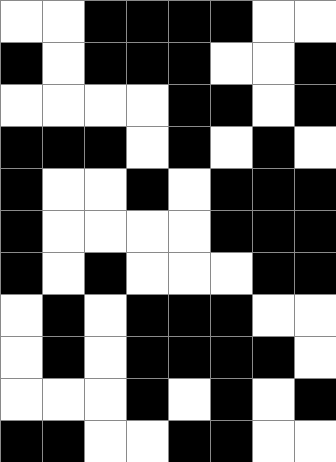[["white", "white", "black", "black", "black", "black", "white", "white"], ["black", "white", "black", "black", "black", "white", "white", "black"], ["white", "white", "white", "white", "black", "black", "white", "black"], ["black", "black", "black", "white", "black", "white", "black", "white"], ["black", "white", "white", "black", "white", "black", "black", "black"], ["black", "white", "white", "white", "white", "black", "black", "black"], ["black", "white", "black", "white", "white", "white", "black", "black"], ["white", "black", "white", "black", "black", "black", "white", "white"], ["white", "black", "white", "black", "black", "black", "black", "white"], ["white", "white", "white", "black", "white", "black", "white", "black"], ["black", "black", "white", "white", "black", "black", "white", "white"]]